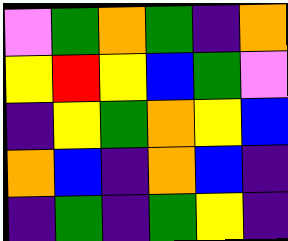[["violet", "green", "orange", "green", "indigo", "orange"], ["yellow", "red", "yellow", "blue", "green", "violet"], ["indigo", "yellow", "green", "orange", "yellow", "blue"], ["orange", "blue", "indigo", "orange", "blue", "indigo"], ["indigo", "green", "indigo", "green", "yellow", "indigo"]]